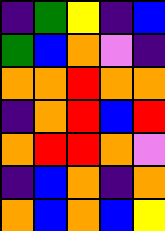[["indigo", "green", "yellow", "indigo", "blue"], ["green", "blue", "orange", "violet", "indigo"], ["orange", "orange", "red", "orange", "orange"], ["indigo", "orange", "red", "blue", "red"], ["orange", "red", "red", "orange", "violet"], ["indigo", "blue", "orange", "indigo", "orange"], ["orange", "blue", "orange", "blue", "yellow"]]